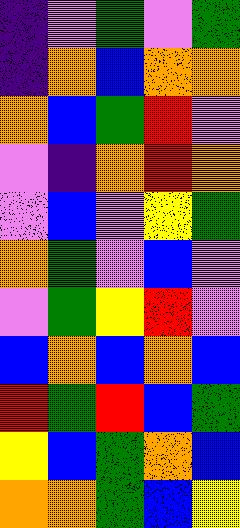[["indigo", "violet", "green", "violet", "green"], ["indigo", "orange", "blue", "orange", "orange"], ["orange", "blue", "green", "red", "violet"], ["violet", "indigo", "orange", "red", "orange"], ["violet", "blue", "violet", "yellow", "green"], ["orange", "green", "violet", "blue", "violet"], ["violet", "green", "yellow", "red", "violet"], ["blue", "orange", "blue", "orange", "blue"], ["red", "green", "red", "blue", "green"], ["yellow", "blue", "green", "orange", "blue"], ["orange", "orange", "green", "blue", "yellow"]]